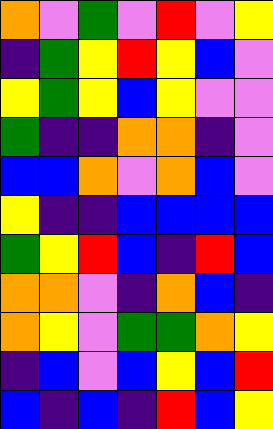[["orange", "violet", "green", "violet", "red", "violet", "yellow"], ["indigo", "green", "yellow", "red", "yellow", "blue", "violet"], ["yellow", "green", "yellow", "blue", "yellow", "violet", "violet"], ["green", "indigo", "indigo", "orange", "orange", "indigo", "violet"], ["blue", "blue", "orange", "violet", "orange", "blue", "violet"], ["yellow", "indigo", "indigo", "blue", "blue", "blue", "blue"], ["green", "yellow", "red", "blue", "indigo", "red", "blue"], ["orange", "orange", "violet", "indigo", "orange", "blue", "indigo"], ["orange", "yellow", "violet", "green", "green", "orange", "yellow"], ["indigo", "blue", "violet", "blue", "yellow", "blue", "red"], ["blue", "indigo", "blue", "indigo", "red", "blue", "yellow"]]